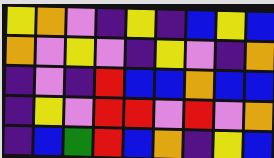[["yellow", "orange", "violet", "indigo", "yellow", "indigo", "blue", "yellow", "blue"], ["orange", "violet", "yellow", "violet", "indigo", "yellow", "violet", "indigo", "orange"], ["indigo", "violet", "indigo", "red", "blue", "blue", "orange", "blue", "blue"], ["indigo", "yellow", "violet", "red", "red", "violet", "red", "violet", "orange"], ["indigo", "blue", "green", "red", "blue", "orange", "indigo", "yellow", "blue"]]